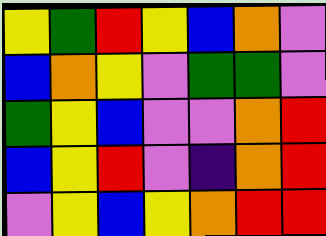[["yellow", "green", "red", "yellow", "blue", "orange", "violet"], ["blue", "orange", "yellow", "violet", "green", "green", "violet"], ["green", "yellow", "blue", "violet", "violet", "orange", "red"], ["blue", "yellow", "red", "violet", "indigo", "orange", "red"], ["violet", "yellow", "blue", "yellow", "orange", "red", "red"]]